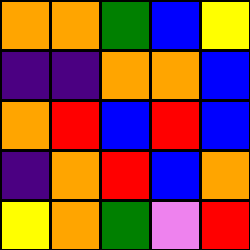[["orange", "orange", "green", "blue", "yellow"], ["indigo", "indigo", "orange", "orange", "blue"], ["orange", "red", "blue", "red", "blue"], ["indigo", "orange", "red", "blue", "orange"], ["yellow", "orange", "green", "violet", "red"]]